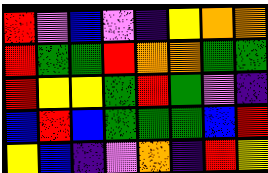[["red", "violet", "blue", "violet", "indigo", "yellow", "orange", "orange"], ["red", "green", "green", "red", "orange", "orange", "green", "green"], ["red", "yellow", "yellow", "green", "red", "green", "violet", "indigo"], ["blue", "red", "blue", "green", "green", "green", "blue", "red"], ["yellow", "blue", "indigo", "violet", "orange", "indigo", "red", "yellow"]]